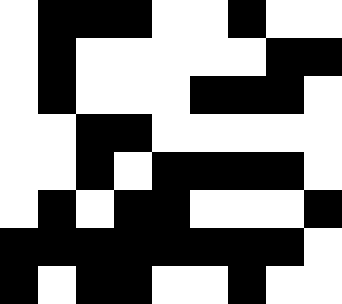[["white", "black", "black", "black", "white", "white", "black", "white", "white"], ["white", "black", "white", "white", "white", "white", "white", "black", "black"], ["white", "black", "white", "white", "white", "black", "black", "black", "white"], ["white", "white", "black", "black", "white", "white", "white", "white", "white"], ["white", "white", "black", "white", "black", "black", "black", "black", "white"], ["white", "black", "white", "black", "black", "white", "white", "white", "black"], ["black", "black", "black", "black", "black", "black", "black", "black", "white"], ["black", "white", "black", "black", "white", "white", "black", "white", "white"]]